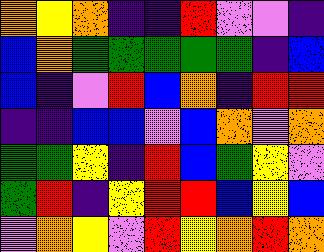[["orange", "yellow", "orange", "indigo", "indigo", "red", "violet", "violet", "indigo"], ["blue", "orange", "green", "green", "green", "green", "green", "indigo", "blue"], ["blue", "indigo", "violet", "red", "blue", "orange", "indigo", "red", "red"], ["indigo", "indigo", "blue", "blue", "violet", "blue", "orange", "violet", "orange"], ["green", "green", "yellow", "indigo", "red", "blue", "green", "yellow", "violet"], ["green", "red", "indigo", "yellow", "red", "red", "blue", "yellow", "blue"], ["violet", "orange", "yellow", "violet", "red", "yellow", "orange", "red", "orange"]]